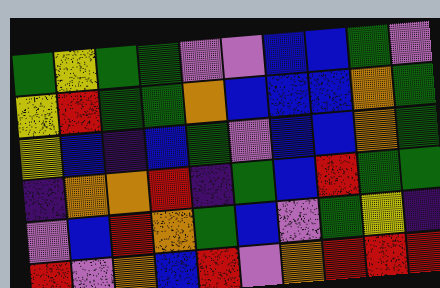[["green", "yellow", "green", "green", "violet", "violet", "blue", "blue", "green", "violet"], ["yellow", "red", "green", "green", "orange", "blue", "blue", "blue", "orange", "green"], ["yellow", "blue", "indigo", "blue", "green", "violet", "blue", "blue", "orange", "green"], ["indigo", "orange", "orange", "red", "indigo", "green", "blue", "red", "green", "green"], ["violet", "blue", "red", "orange", "green", "blue", "violet", "green", "yellow", "indigo"], ["red", "violet", "orange", "blue", "red", "violet", "orange", "red", "red", "red"]]